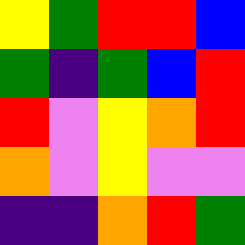[["yellow", "green", "red", "red", "blue"], ["green", "indigo", "green", "blue", "red"], ["red", "violet", "yellow", "orange", "red"], ["orange", "violet", "yellow", "violet", "violet"], ["indigo", "indigo", "orange", "red", "green"]]